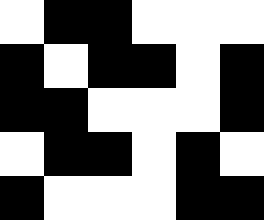[["white", "black", "black", "white", "white", "white"], ["black", "white", "black", "black", "white", "black"], ["black", "black", "white", "white", "white", "black"], ["white", "black", "black", "white", "black", "white"], ["black", "white", "white", "white", "black", "black"]]